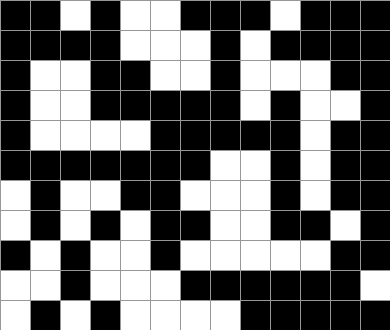[["black", "black", "white", "black", "white", "white", "black", "black", "black", "white", "black", "black", "black"], ["black", "black", "black", "black", "white", "white", "white", "black", "white", "black", "black", "black", "black"], ["black", "white", "white", "black", "black", "white", "white", "black", "white", "white", "white", "black", "black"], ["black", "white", "white", "black", "black", "black", "black", "black", "white", "black", "white", "white", "black"], ["black", "white", "white", "white", "white", "black", "black", "black", "black", "black", "white", "black", "black"], ["black", "black", "black", "black", "black", "black", "black", "white", "white", "black", "white", "black", "black"], ["white", "black", "white", "white", "black", "black", "white", "white", "white", "black", "white", "black", "black"], ["white", "black", "white", "black", "white", "black", "black", "white", "white", "black", "black", "white", "black"], ["black", "white", "black", "white", "white", "black", "white", "white", "white", "white", "white", "black", "black"], ["white", "white", "black", "white", "white", "white", "black", "black", "black", "black", "black", "black", "white"], ["white", "black", "white", "black", "white", "white", "white", "white", "black", "black", "black", "black", "black"]]